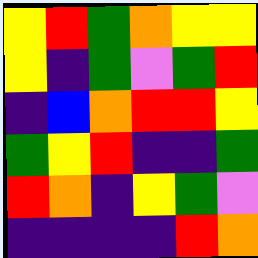[["yellow", "red", "green", "orange", "yellow", "yellow"], ["yellow", "indigo", "green", "violet", "green", "red"], ["indigo", "blue", "orange", "red", "red", "yellow"], ["green", "yellow", "red", "indigo", "indigo", "green"], ["red", "orange", "indigo", "yellow", "green", "violet"], ["indigo", "indigo", "indigo", "indigo", "red", "orange"]]